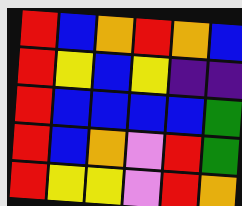[["red", "blue", "orange", "red", "orange", "blue"], ["red", "yellow", "blue", "yellow", "indigo", "indigo"], ["red", "blue", "blue", "blue", "blue", "green"], ["red", "blue", "orange", "violet", "red", "green"], ["red", "yellow", "yellow", "violet", "red", "orange"]]